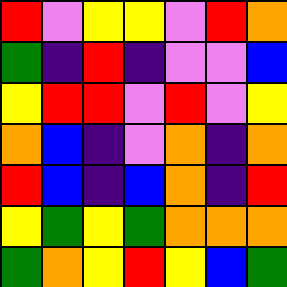[["red", "violet", "yellow", "yellow", "violet", "red", "orange"], ["green", "indigo", "red", "indigo", "violet", "violet", "blue"], ["yellow", "red", "red", "violet", "red", "violet", "yellow"], ["orange", "blue", "indigo", "violet", "orange", "indigo", "orange"], ["red", "blue", "indigo", "blue", "orange", "indigo", "red"], ["yellow", "green", "yellow", "green", "orange", "orange", "orange"], ["green", "orange", "yellow", "red", "yellow", "blue", "green"]]